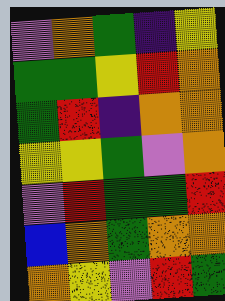[["violet", "orange", "green", "indigo", "yellow"], ["green", "green", "yellow", "red", "orange"], ["green", "red", "indigo", "orange", "orange"], ["yellow", "yellow", "green", "violet", "orange"], ["violet", "red", "green", "green", "red"], ["blue", "orange", "green", "orange", "orange"], ["orange", "yellow", "violet", "red", "green"]]